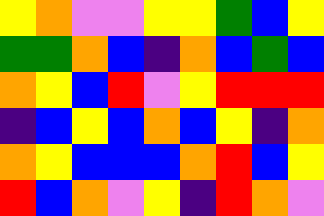[["yellow", "orange", "violet", "violet", "yellow", "yellow", "green", "blue", "yellow"], ["green", "green", "orange", "blue", "indigo", "orange", "blue", "green", "blue"], ["orange", "yellow", "blue", "red", "violet", "yellow", "red", "red", "red"], ["indigo", "blue", "yellow", "blue", "orange", "blue", "yellow", "indigo", "orange"], ["orange", "yellow", "blue", "blue", "blue", "orange", "red", "blue", "yellow"], ["red", "blue", "orange", "violet", "yellow", "indigo", "red", "orange", "violet"]]